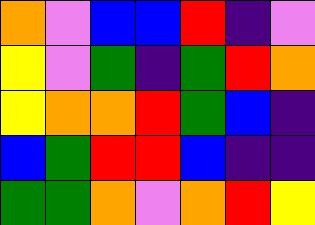[["orange", "violet", "blue", "blue", "red", "indigo", "violet"], ["yellow", "violet", "green", "indigo", "green", "red", "orange"], ["yellow", "orange", "orange", "red", "green", "blue", "indigo"], ["blue", "green", "red", "red", "blue", "indigo", "indigo"], ["green", "green", "orange", "violet", "orange", "red", "yellow"]]